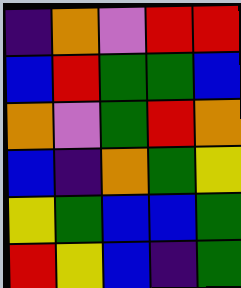[["indigo", "orange", "violet", "red", "red"], ["blue", "red", "green", "green", "blue"], ["orange", "violet", "green", "red", "orange"], ["blue", "indigo", "orange", "green", "yellow"], ["yellow", "green", "blue", "blue", "green"], ["red", "yellow", "blue", "indigo", "green"]]